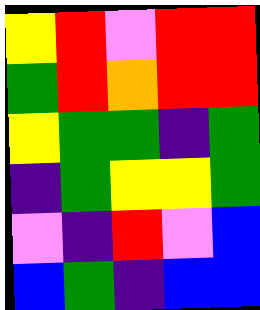[["yellow", "red", "violet", "red", "red"], ["green", "red", "orange", "red", "red"], ["yellow", "green", "green", "indigo", "green"], ["indigo", "green", "yellow", "yellow", "green"], ["violet", "indigo", "red", "violet", "blue"], ["blue", "green", "indigo", "blue", "blue"]]